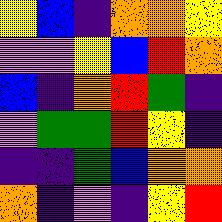[["yellow", "blue", "indigo", "orange", "orange", "yellow"], ["violet", "violet", "yellow", "blue", "red", "orange"], ["blue", "indigo", "orange", "red", "green", "indigo"], ["violet", "green", "green", "red", "yellow", "indigo"], ["indigo", "indigo", "green", "blue", "orange", "orange"], ["orange", "indigo", "violet", "indigo", "yellow", "red"]]